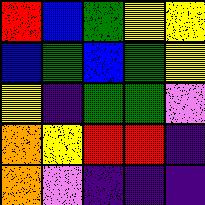[["red", "blue", "green", "yellow", "yellow"], ["blue", "green", "blue", "green", "yellow"], ["yellow", "indigo", "green", "green", "violet"], ["orange", "yellow", "red", "red", "indigo"], ["orange", "violet", "indigo", "indigo", "indigo"]]